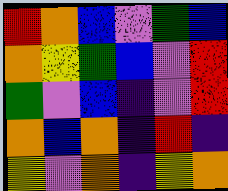[["red", "orange", "blue", "violet", "green", "blue"], ["orange", "yellow", "green", "blue", "violet", "red"], ["green", "violet", "blue", "indigo", "violet", "red"], ["orange", "blue", "orange", "indigo", "red", "indigo"], ["yellow", "violet", "orange", "indigo", "yellow", "orange"]]